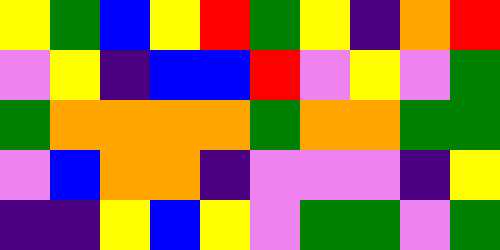[["yellow", "green", "blue", "yellow", "red", "green", "yellow", "indigo", "orange", "red"], ["violet", "yellow", "indigo", "blue", "blue", "red", "violet", "yellow", "violet", "green"], ["green", "orange", "orange", "orange", "orange", "green", "orange", "orange", "green", "green"], ["violet", "blue", "orange", "orange", "indigo", "violet", "violet", "violet", "indigo", "yellow"], ["indigo", "indigo", "yellow", "blue", "yellow", "violet", "green", "green", "violet", "green"]]